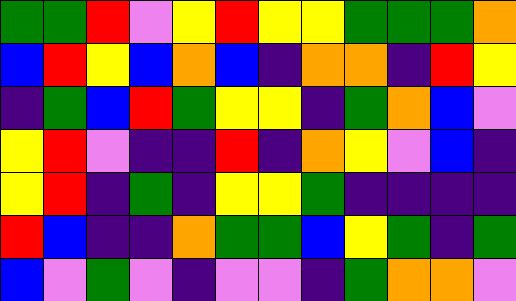[["green", "green", "red", "violet", "yellow", "red", "yellow", "yellow", "green", "green", "green", "orange"], ["blue", "red", "yellow", "blue", "orange", "blue", "indigo", "orange", "orange", "indigo", "red", "yellow"], ["indigo", "green", "blue", "red", "green", "yellow", "yellow", "indigo", "green", "orange", "blue", "violet"], ["yellow", "red", "violet", "indigo", "indigo", "red", "indigo", "orange", "yellow", "violet", "blue", "indigo"], ["yellow", "red", "indigo", "green", "indigo", "yellow", "yellow", "green", "indigo", "indigo", "indigo", "indigo"], ["red", "blue", "indigo", "indigo", "orange", "green", "green", "blue", "yellow", "green", "indigo", "green"], ["blue", "violet", "green", "violet", "indigo", "violet", "violet", "indigo", "green", "orange", "orange", "violet"]]